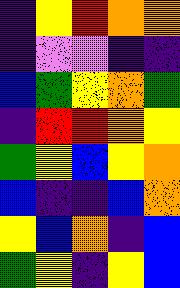[["indigo", "yellow", "red", "orange", "orange"], ["indigo", "violet", "violet", "indigo", "indigo"], ["blue", "green", "yellow", "orange", "green"], ["indigo", "red", "red", "orange", "yellow"], ["green", "yellow", "blue", "yellow", "orange"], ["blue", "indigo", "indigo", "blue", "orange"], ["yellow", "blue", "orange", "indigo", "blue"], ["green", "yellow", "indigo", "yellow", "blue"]]